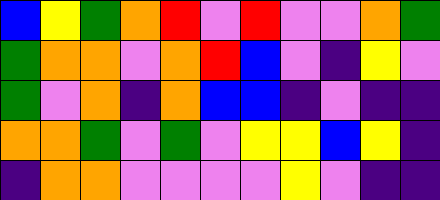[["blue", "yellow", "green", "orange", "red", "violet", "red", "violet", "violet", "orange", "green"], ["green", "orange", "orange", "violet", "orange", "red", "blue", "violet", "indigo", "yellow", "violet"], ["green", "violet", "orange", "indigo", "orange", "blue", "blue", "indigo", "violet", "indigo", "indigo"], ["orange", "orange", "green", "violet", "green", "violet", "yellow", "yellow", "blue", "yellow", "indigo"], ["indigo", "orange", "orange", "violet", "violet", "violet", "violet", "yellow", "violet", "indigo", "indigo"]]